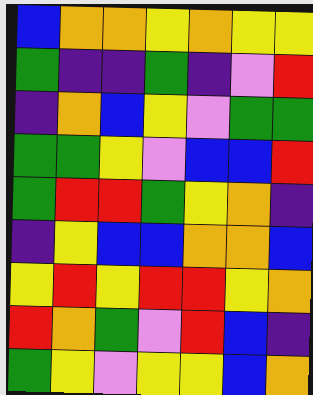[["blue", "orange", "orange", "yellow", "orange", "yellow", "yellow"], ["green", "indigo", "indigo", "green", "indigo", "violet", "red"], ["indigo", "orange", "blue", "yellow", "violet", "green", "green"], ["green", "green", "yellow", "violet", "blue", "blue", "red"], ["green", "red", "red", "green", "yellow", "orange", "indigo"], ["indigo", "yellow", "blue", "blue", "orange", "orange", "blue"], ["yellow", "red", "yellow", "red", "red", "yellow", "orange"], ["red", "orange", "green", "violet", "red", "blue", "indigo"], ["green", "yellow", "violet", "yellow", "yellow", "blue", "orange"]]